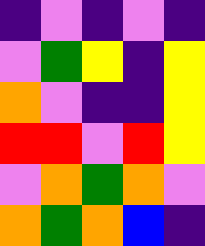[["indigo", "violet", "indigo", "violet", "indigo"], ["violet", "green", "yellow", "indigo", "yellow"], ["orange", "violet", "indigo", "indigo", "yellow"], ["red", "red", "violet", "red", "yellow"], ["violet", "orange", "green", "orange", "violet"], ["orange", "green", "orange", "blue", "indigo"]]